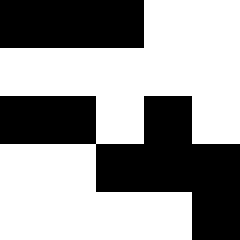[["black", "black", "black", "white", "white"], ["white", "white", "white", "white", "white"], ["black", "black", "white", "black", "white"], ["white", "white", "black", "black", "black"], ["white", "white", "white", "white", "black"]]